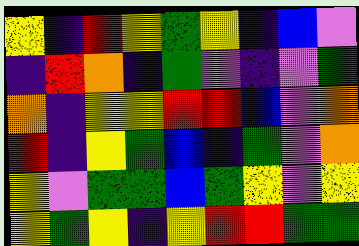[["yellow", "indigo", "red", "yellow", "green", "yellow", "indigo", "blue", "violet"], ["indigo", "red", "orange", "indigo", "green", "violet", "indigo", "violet", "green"], ["orange", "indigo", "yellow", "yellow", "red", "red", "blue", "violet", "orange"], ["red", "indigo", "yellow", "green", "blue", "indigo", "green", "violet", "orange"], ["yellow", "violet", "green", "green", "blue", "green", "yellow", "violet", "yellow"], ["yellow", "green", "yellow", "indigo", "yellow", "red", "red", "green", "green"]]